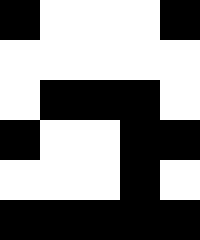[["black", "white", "white", "white", "black"], ["white", "white", "white", "white", "white"], ["white", "black", "black", "black", "white"], ["black", "white", "white", "black", "black"], ["white", "white", "white", "black", "white"], ["black", "black", "black", "black", "black"]]